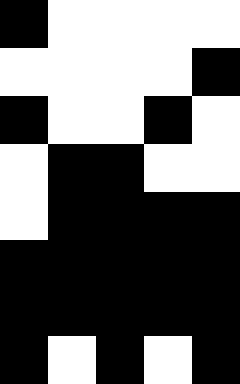[["black", "white", "white", "white", "white"], ["white", "white", "white", "white", "black"], ["black", "white", "white", "black", "white"], ["white", "black", "black", "white", "white"], ["white", "black", "black", "black", "black"], ["black", "black", "black", "black", "black"], ["black", "black", "black", "black", "black"], ["black", "white", "black", "white", "black"]]